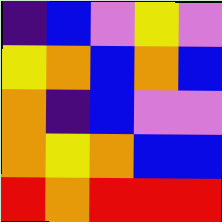[["indigo", "blue", "violet", "yellow", "violet"], ["yellow", "orange", "blue", "orange", "blue"], ["orange", "indigo", "blue", "violet", "violet"], ["orange", "yellow", "orange", "blue", "blue"], ["red", "orange", "red", "red", "red"]]